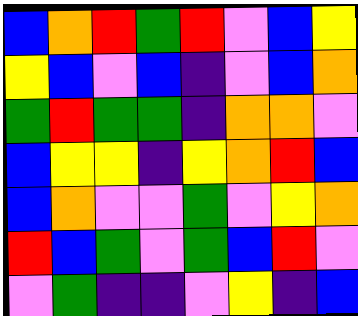[["blue", "orange", "red", "green", "red", "violet", "blue", "yellow"], ["yellow", "blue", "violet", "blue", "indigo", "violet", "blue", "orange"], ["green", "red", "green", "green", "indigo", "orange", "orange", "violet"], ["blue", "yellow", "yellow", "indigo", "yellow", "orange", "red", "blue"], ["blue", "orange", "violet", "violet", "green", "violet", "yellow", "orange"], ["red", "blue", "green", "violet", "green", "blue", "red", "violet"], ["violet", "green", "indigo", "indigo", "violet", "yellow", "indigo", "blue"]]